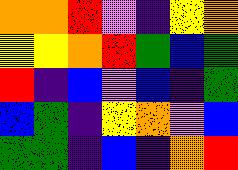[["orange", "orange", "red", "violet", "indigo", "yellow", "orange"], ["yellow", "yellow", "orange", "red", "green", "blue", "green"], ["red", "indigo", "blue", "violet", "blue", "indigo", "green"], ["blue", "green", "indigo", "yellow", "orange", "violet", "blue"], ["green", "green", "indigo", "blue", "indigo", "orange", "red"]]